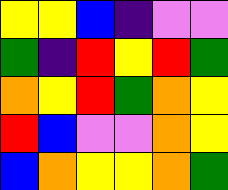[["yellow", "yellow", "blue", "indigo", "violet", "violet"], ["green", "indigo", "red", "yellow", "red", "green"], ["orange", "yellow", "red", "green", "orange", "yellow"], ["red", "blue", "violet", "violet", "orange", "yellow"], ["blue", "orange", "yellow", "yellow", "orange", "green"]]